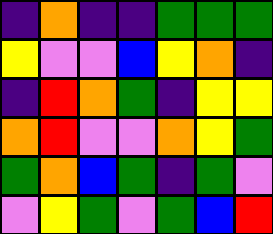[["indigo", "orange", "indigo", "indigo", "green", "green", "green"], ["yellow", "violet", "violet", "blue", "yellow", "orange", "indigo"], ["indigo", "red", "orange", "green", "indigo", "yellow", "yellow"], ["orange", "red", "violet", "violet", "orange", "yellow", "green"], ["green", "orange", "blue", "green", "indigo", "green", "violet"], ["violet", "yellow", "green", "violet", "green", "blue", "red"]]